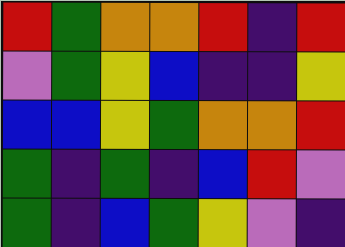[["red", "green", "orange", "orange", "red", "indigo", "red"], ["violet", "green", "yellow", "blue", "indigo", "indigo", "yellow"], ["blue", "blue", "yellow", "green", "orange", "orange", "red"], ["green", "indigo", "green", "indigo", "blue", "red", "violet"], ["green", "indigo", "blue", "green", "yellow", "violet", "indigo"]]